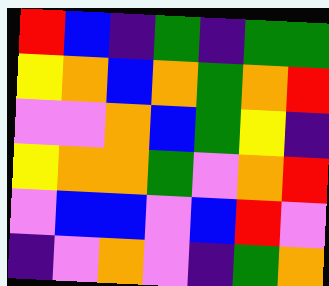[["red", "blue", "indigo", "green", "indigo", "green", "green"], ["yellow", "orange", "blue", "orange", "green", "orange", "red"], ["violet", "violet", "orange", "blue", "green", "yellow", "indigo"], ["yellow", "orange", "orange", "green", "violet", "orange", "red"], ["violet", "blue", "blue", "violet", "blue", "red", "violet"], ["indigo", "violet", "orange", "violet", "indigo", "green", "orange"]]